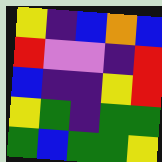[["yellow", "indigo", "blue", "orange", "blue"], ["red", "violet", "violet", "indigo", "red"], ["blue", "indigo", "indigo", "yellow", "red"], ["yellow", "green", "indigo", "green", "green"], ["green", "blue", "green", "green", "yellow"]]